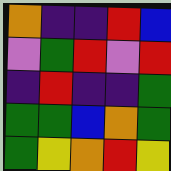[["orange", "indigo", "indigo", "red", "blue"], ["violet", "green", "red", "violet", "red"], ["indigo", "red", "indigo", "indigo", "green"], ["green", "green", "blue", "orange", "green"], ["green", "yellow", "orange", "red", "yellow"]]